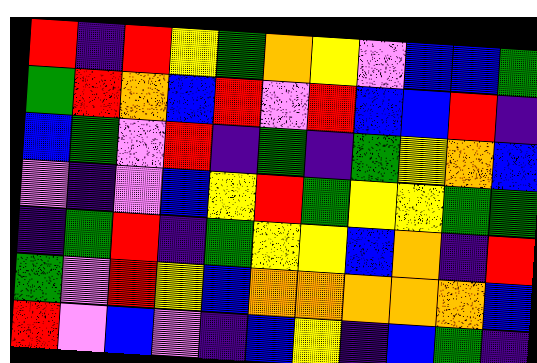[["red", "indigo", "red", "yellow", "green", "orange", "yellow", "violet", "blue", "blue", "green"], ["green", "red", "orange", "blue", "red", "violet", "red", "blue", "blue", "red", "indigo"], ["blue", "green", "violet", "red", "indigo", "green", "indigo", "green", "yellow", "orange", "blue"], ["violet", "indigo", "violet", "blue", "yellow", "red", "green", "yellow", "yellow", "green", "green"], ["indigo", "green", "red", "indigo", "green", "yellow", "yellow", "blue", "orange", "indigo", "red"], ["green", "violet", "red", "yellow", "blue", "orange", "orange", "orange", "orange", "orange", "blue"], ["red", "violet", "blue", "violet", "indigo", "blue", "yellow", "indigo", "blue", "green", "indigo"]]